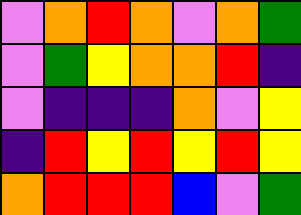[["violet", "orange", "red", "orange", "violet", "orange", "green"], ["violet", "green", "yellow", "orange", "orange", "red", "indigo"], ["violet", "indigo", "indigo", "indigo", "orange", "violet", "yellow"], ["indigo", "red", "yellow", "red", "yellow", "red", "yellow"], ["orange", "red", "red", "red", "blue", "violet", "green"]]